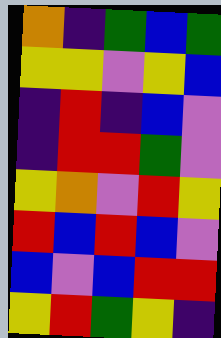[["orange", "indigo", "green", "blue", "green"], ["yellow", "yellow", "violet", "yellow", "blue"], ["indigo", "red", "indigo", "blue", "violet"], ["indigo", "red", "red", "green", "violet"], ["yellow", "orange", "violet", "red", "yellow"], ["red", "blue", "red", "blue", "violet"], ["blue", "violet", "blue", "red", "red"], ["yellow", "red", "green", "yellow", "indigo"]]